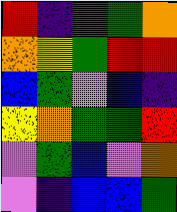[["red", "indigo", "green", "green", "orange"], ["orange", "yellow", "green", "red", "red"], ["blue", "green", "violet", "blue", "indigo"], ["yellow", "orange", "green", "green", "red"], ["violet", "green", "blue", "violet", "orange"], ["violet", "indigo", "blue", "blue", "green"]]